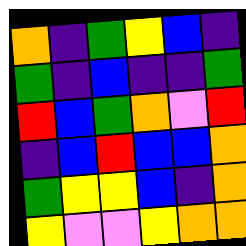[["orange", "indigo", "green", "yellow", "blue", "indigo"], ["green", "indigo", "blue", "indigo", "indigo", "green"], ["red", "blue", "green", "orange", "violet", "red"], ["indigo", "blue", "red", "blue", "blue", "orange"], ["green", "yellow", "yellow", "blue", "indigo", "orange"], ["yellow", "violet", "violet", "yellow", "orange", "orange"]]